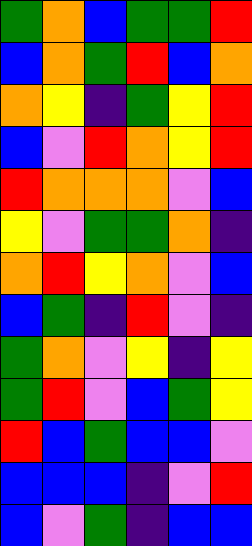[["green", "orange", "blue", "green", "green", "red"], ["blue", "orange", "green", "red", "blue", "orange"], ["orange", "yellow", "indigo", "green", "yellow", "red"], ["blue", "violet", "red", "orange", "yellow", "red"], ["red", "orange", "orange", "orange", "violet", "blue"], ["yellow", "violet", "green", "green", "orange", "indigo"], ["orange", "red", "yellow", "orange", "violet", "blue"], ["blue", "green", "indigo", "red", "violet", "indigo"], ["green", "orange", "violet", "yellow", "indigo", "yellow"], ["green", "red", "violet", "blue", "green", "yellow"], ["red", "blue", "green", "blue", "blue", "violet"], ["blue", "blue", "blue", "indigo", "violet", "red"], ["blue", "violet", "green", "indigo", "blue", "blue"]]